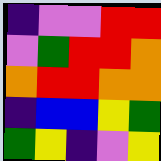[["indigo", "violet", "violet", "red", "red"], ["violet", "green", "red", "red", "orange"], ["orange", "red", "red", "orange", "orange"], ["indigo", "blue", "blue", "yellow", "green"], ["green", "yellow", "indigo", "violet", "yellow"]]